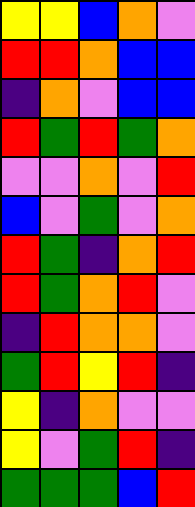[["yellow", "yellow", "blue", "orange", "violet"], ["red", "red", "orange", "blue", "blue"], ["indigo", "orange", "violet", "blue", "blue"], ["red", "green", "red", "green", "orange"], ["violet", "violet", "orange", "violet", "red"], ["blue", "violet", "green", "violet", "orange"], ["red", "green", "indigo", "orange", "red"], ["red", "green", "orange", "red", "violet"], ["indigo", "red", "orange", "orange", "violet"], ["green", "red", "yellow", "red", "indigo"], ["yellow", "indigo", "orange", "violet", "violet"], ["yellow", "violet", "green", "red", "indigo"], ["green", "green", "green", "blue", "red"]]